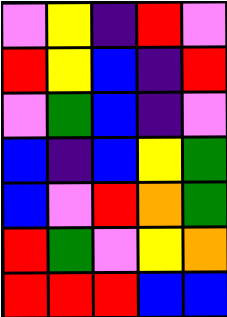[["violet", "yellow", "indigo", "red", "violet"], ["red", "yellow", "blue", "indigo", "red"], ["violet", "green", "blue", "indigo", "violet"], ["blue", "indigo", "blue", "yellow", "green"], ["blue", "violet", "red", "orange", "green"], ["red", "green", "violet", "yellow", "orange"], ["red", "red", "red", "blue", "blue"]]